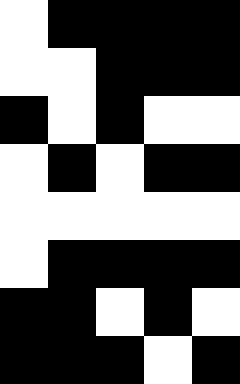[["white", "black", "black", "black", "black"], ["white", "white", "black", "black", "black"], ["black", "white", "black", "white", "white"], ["white", "black", "white", "black", "black"], ["white", "white", "white", "white", "white"], ["white", "black", "black", "black", "black"], ["black", "black", "white", "black", "white"], ["black", "black", "black", "white", "black"]]